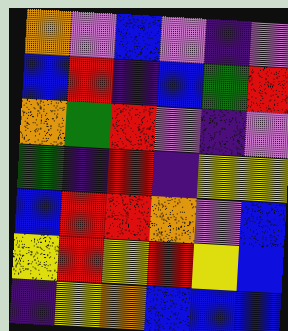[["orange", "violet", "blue", "violet", "indigo", "violet"], ["blue", "red", "indigo", "blue", "green", "red"], ["orange", "green", "red", "violet", "indigo", "violet"], ["green", "indigo", "red", "indigo", "yellow", "yellow"], ["blue", "red", "red", "orange", "violet", "blue"], ["yellow", "red", "yellow", "red", "yellow", "blue"], ["indigo", "yellow", "orange", "blue", "blue", "blue"]]